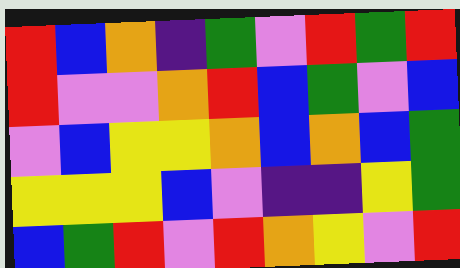[["red", "blue", "orange", "indigo", "green", "violet", "red", "green", "red"], ["red", "violet", "violet", "orange", "red", "blue", "green", "violet", "blue"], ["violet", "blue", "yellow", "yellow", "orange", "blue", "orange", "blue", "green"], ["yellow", "yellow", "yellow", "blue", "violet", "indigo", "indigo", "yellow", "green"], ["blue", "green", "red", "violet", "red", "orange", "yellow", "violet", "red"]]